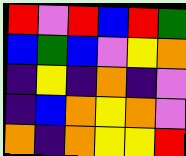[["red", "violet", "red", "blue", "red", "green"], ["blue", "green", "blue", "violet", "yellow", "orange"], ["indigo", "yellow", "indigo", "orange", "indigo", "violet"], ["indigo", "blue", "orange", "yellow", "orange", "violet"], ["orange", "indigo", "orange", "yellow", "yellow", "red"]]